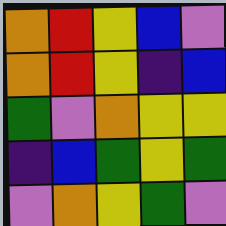[["orange", "red", "yellow", "blue", "violet"], ["orange", "red", "yellow", "indigo", "blue"], ["green", "violet", "orange", "yellow", "yellow"], ["indigo", "blue", "green", "yellow", "green"], ["violet", "orange", "yellow", "green", "violet"]]